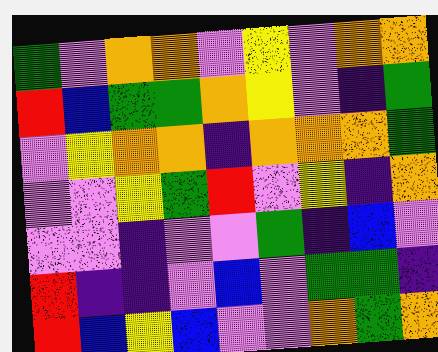[["green", "violet", "orange", "orange", "violet", "yellow", "violet", "orange", "orange"], ["red", "blue", "green", "green", "orange", "yellow", "violet", "indigo", "green"], ["violet", "yellow", "orange", "orange", "indigo", "orange", "orange", "orange", "green"], ["violet", "violet", "yellow", "green", "red", "violet", "yellow", "indigo", "orange"], ["violet", "violet", "indigo", "violet", "violet", "green", "indigo", "blue", "violet"], ["red", "indigo", "indigo", "violet", "blue", "violet", "green", "green", "indigo"], ["red", "blue", "yellow", "blue", "violet", "violet", "orange", "green", "orange"]]